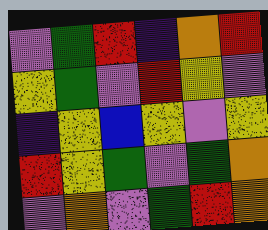[["violet", "green", "red", "indigo", "orange", "red"], ["yellow", "green", "violet", "red", "yellow", "violet"], ["indigo", "yellow", "blue", "yellow", "violet", "yellow"], ["red", "yellow", "green", "violet", "green", "orange"], ["violet", "orange", "violet", "green", "red", "orange"]]